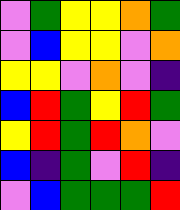[["violet", "green", "yellow", "yellow", "orange", "green"], ["violet", "blue", "yellow", "yellow", "violet", "orange"], ["yellow", "yellow", "violet", "orange", "violet", "indigo"], ["blue", "red", "green", "yellow", "red", "green"], ["yellow", "red", "green", "red", "orange", "violet"], ["blue", "indigo", "green", "violet", "red", "indigo"], ["violet", "blue", "green", "green", "green", "red"]]